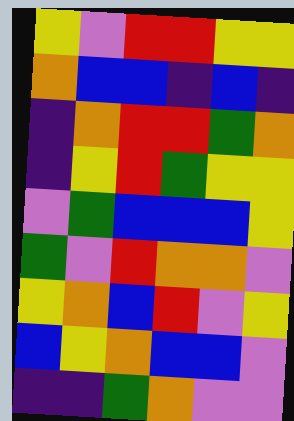[["yellow", "violet", "red", "red", "yellow", "yellow"], ["orange", "blue", "blue", "indigo", "blue", "indigo"], ["indigo", "orange", "red", "red", "green", "orange"], ["indigo", "yellow", "red", "green", "yellow", "yellow"], ["violet", "green", "blue", "blue", "blue", "yellow"], ["green", "violet", "red", "orange", "orange", "violet"], ["yellow", "orange", "blue", "red", "violet", "yellow"], ["blue", "yellow", "orange", "blue", "blue", "violet"], ["indigo", "indigo", "green", "orange", "violet", "violet"]]